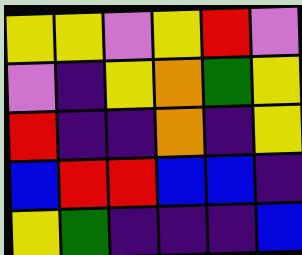[["yellow", "yellow", "violet", "yellow", "red", "violet"], ["violet", "indigo", "yellow", "orange", "green", "yellow"], ["red", "indigo", "indigo", "orange", "indigo", "yellow"], ["blue", "red", "red", "blue", "blue", "indigo"], ["yellow", "green", "indigo", "indigo", "indigo", "blue"]]